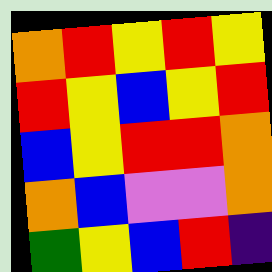[["orange", "red", "yellow", "red", "yellow"], ["red", "yellow", "blue", "yellow", "red"], ["blue", "yellow", "red", "red", "orange"], ["orange", "blue", "violet", "violet", "orange"], ["green", "yellow", "blue", "red", "indigo"]]